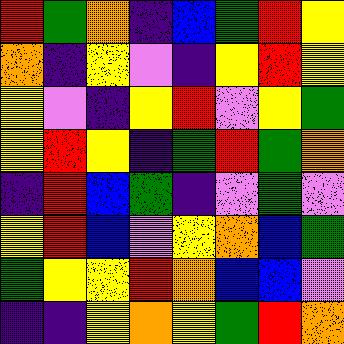[["red", "green", "orange", "indigo", "blue", "green", "red", "yellow"], ["orange", "indigo", "yellow", "violet", "indigo", "yellow", "red", "yellow"], ["yellow", "violet", "indigo", "yellow", "red", "violet", "yellow", "green"], ["yellow", "red", "yellow", "indigo", "green", "red", "green", "orange"], ["indigo", "red", "blue", "green", "indigo", "violet", "green", "violet"], ["yellow", "red", "blue", "violet", "yellow", "orange", "blue", "green"], ["green", "yellow", "yellow", "red", "orange", "blue", "blue", "violet"], ["indigo", "indigo", "yellow", "orange", "yellow", "green", "red", "orange"]]